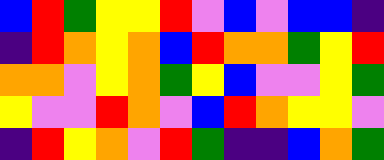[["blue", "red", "green", "yellow", "yellow", "red", "violet", "blue", "violet", "blue", "blue", "indigo"], ["indigo", "red", "orange", "yellow", "orange", "blue", "red", "orange", "orange", "green", "yellow", "red"], ["orange", "orange", "violet", "yellow", "orange", "green", "yellow", "blue", "violet", "violet", "yellow", "green"], ["yellow", "violet", "violet", "red", "orange", "violet", "blue", "red", "orange", "yellow", "yellow", "violet"], ["indigo", "red", "yellow", "orange", "violet", "red", "green", "indigo", "indigo", "blue", "orange", "green"]]